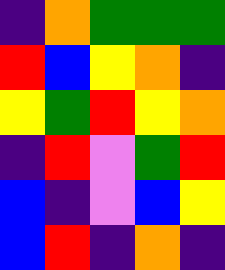[["indigo", "orange", "green", "green", "green"], ["red", "blue", "yellow", "orange", "indigo"], ["yellow", "green", "red", "yellow", "orange"], ["indigo", "red", "violet", "green", "red"], ["blue", "indigo", "violet", "blue", "yellow"], ["blue", "red", "indigo", "orange", "indigo"]]